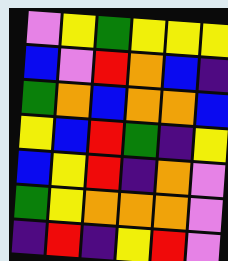[["violet", "yellow", "green", "yellow", "yellow", "yellow"], ["blue", "violet", "red", "orange", "blue", "indigo"], ["green", "orange", "blue", "orange", "orange", "blue"], ["yellow", "blue", "red", "green", "indigo", "yellow"], ["blue", "yellow", "red", "indigo", "orange", "violet"], ["green", "yellow", "orange", "orange", "orange", "violet"], ["indigo", "red", "indigo", "yellow", "red", "violet"]]